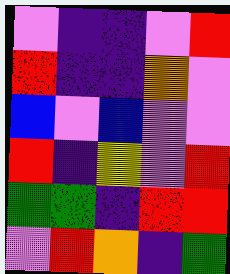[["violet", "indigo", "indigo", "violet", "red"], ["red", "indigo", "indigo", "orange", "violet"], ["blue", "violet", "blue", "violet", "violet"], ["red", "indigo", "yellow", "violet", "red"], ["green", "green", "indigo", "red", "red"], ["violet", "red", "orange", "indigo", "green"]]